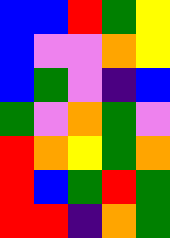[["blue", "blue", "red", "green", "yellow"], ["blue", "violet", "violet", "orange", "yellow"], ["blue", "green", "violet", "indigo", "blue"], ["green", "violet", "orange", "green", "violet"], ["red", "orange", "yellow", "green", "orange"], ["red", "blue", "green", "red", "green"], ["red", "red", "indigo", "orange", "green"]]